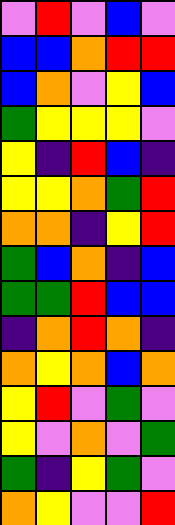[["violet", "red", "violet", "blue", "violet"], ["blue", "blue", "orange", "red", "red"], ["blue", "orange", "violet", "yellow", "blue"], ["green", "yellow", "yellow", "yellow", "violet"], ["yellow", "indigo", "red", "blue", "indigo"], ["yellow", "yellow", "orange", "green", "red"], ["orange", "orange", "indigo", "yellow", "red"], ["green", "blue", "orange", "indigo", "blue"], ["green", "green", "red", "blue", "blue"], ["indigo", "orange", "red", "orange", "indigo"], ["orange", "yellow", "orange", "blue", "orange"], ["yellow", "red", "violet", "green", "violet"], ["yellow", "violet", "orange", "violet", "green"], ["green", "indigo", "yellow", "green", "violet"], ["orange", "yellow", "violet", "violet", "red"]]